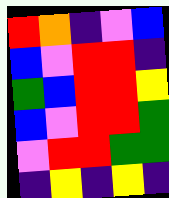[["red", "orange", "indigo", "violet", "blue"], ["blue", "violet", "red", "red", "indigo"], ["green", "blue", "red", "red", "yellow"], ["blue", "violet", "red", "red", "green"], ["violet", "red", "red", "green", "green"], ["indigo", "yellow", "indigo", "yellow", "indigo"]]